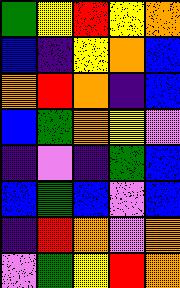[["green", "yellow", "red", "yellow", "orange"], ["blue", "indigo", "yellow", "orange", "blue"], ["orange", "red", "orange", "indigo", "blue"], ["blue", "green", "orange", "yellow", "violet"], ["indigo", "violet", "indigo", "green", "blue"], ["blue", "green", "blue", "violet", "blue"], ["indigo", "red", "orange", "violet", "orange"], ["violet", "green", "yellow", "red", "orange"]]